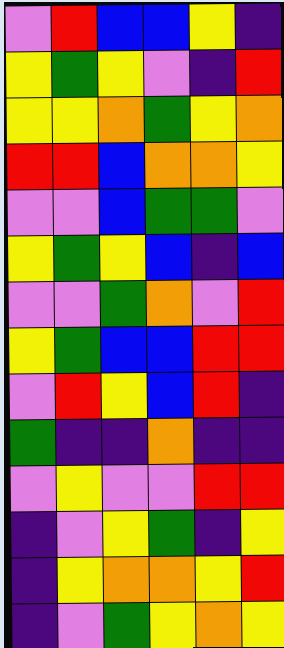[["violet", "red", "blue", "blue", "yellow", "indigo"], ["yellow", "green", "yellow", "violet", "indigo", "red"], ["yellow", "yellow", "orange", "green", "yellow", "orange"], ["red", "red", "blue", "orange", "orange", "yellow"], ["violet", "violet", "blue", "green", "green", "violet"], ["yellow", "green", "yellow", "blue", "indigo", "blue"], ["violet", "violet", "green", "orange", "violet", "red"], ["yellow", "green", "blue", "blue", "red", "red"], ["violet", "red", "yellow", "blue", "red", "indigo"], ["green", "indigo", "indigo", "orange", "indigo", "indigo"], ["violet", "yellow", "violet", "violet", "red", "red"], ["indigo", "violet", "yellow", "green", "indigo", "yellow"], ["indigo", "yellow", "orange", "orange", "yellow", "red"], ["indigo", "violet", "green", "yellow", "orange", "yellow"]]